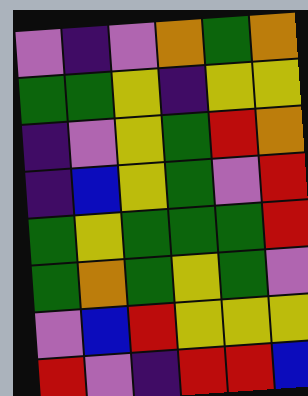[["violet", "indigo", "violet", "orange", "green", "orange"], ["green", "green", "yellow", "indigo", "yellow", "yellow"], ["indigo", "violet", "yellow", "green", "red", "orange"], ["indigo", "blue", "yellow", "green", "violet", "red"], ["green", "yellow", "green", "green", "green", "red"], ["green", "orange", "green", "yellow", "green", "violet"], ["violet", "blue", "red", "yellow", "yellow", "yellow"], ["red", "violet", "indigo", "red", "red", "blue"]]